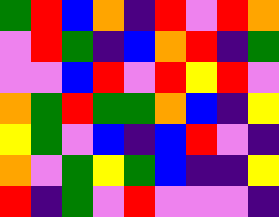[["green", "red", "blue", "orange", "indigo", "red", "violet", "red", "orange"], ["violet", "red", "green", "indigo", "blue", "orange", "red", "indigo", "green"], ["violet", "violet", "blue", "red", "violet", "red", "yellow", "red", "violet"], ["orange", "green", "red", "green", "green", "orange", "blue", "indigo", "yellow"], ["yellow", "green", "violet", "blue", "indigo", "blue", "red", "violet", "indigo"], ["orange", "violet", "green", "yellow", "green", "blue", "indigo", "indigo", "yellow"], ["red", "indigo", "green", "violet", "red", "violet", "violet", "violet", "indigo"]]